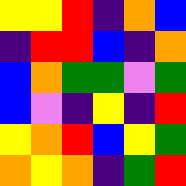[["yellow", "yellow", "red", "indigo", "orange", "blue"], ["indigo", "red", "red", "blue", "indigo", "orange"], ["blue", "orange", "green", "green", "violet", "green"], ["blue", "violet", "indigo", "yellow", "indigo", "red"], ["yellow", "orange", "red", "blue", "yellow", "green"], ["orange", "yellow", "orange", "indigo", "green", "red"]]